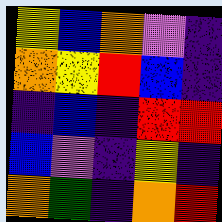[["yellow", "blue", "orange", "violet", "indigo"], ["orange", "yellow", "red", "blue", "indigo"], ["indigo", "blue", "indigo", "red", "red"], ["blue", "violet", "indigo", "yellow", "indigo"], ["orange", "green", "indigo", "orange", "red"]]